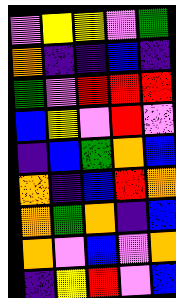[["violet", "yellow", "yellow", "violet", "green"], ["orange", "indigo", "indigo", "blue", "indigo"], ["green", "violet", "red", "red", "red"], ["blue", "yellow", "violet", "red", "violet"], ["indigo", "blue", "green", "orange", "blue"], ["orange", "indigo", "blue", "red", "orange"], ["orange", "green", "orange", "indigo", "blue"], ["orange", "violet", "blue", "violet", "orange"], ["indigo", "yellow", "red", "violet", "blue"]]